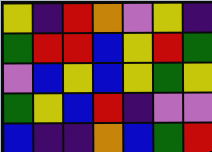[["yellow", "indigo", "red", "orange", "violet", "yellow", "indigo"], ["green", "red", "red", "blue", "yellow", "red", "green"], ["violet", "blue", "yellow", "blue", "yellow", "green", "yellow"], ["green", "yellow", "blue", "red", "indigo", "violet", "violet"], ["blue", "indigo", "indigo", "orange", "blue", "green", "red"]]